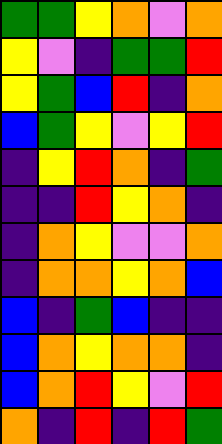[["green", "green", "yellow", "orange", "violet", "orange"], ["yellow", "violet", "indigo", "green", "green", "red"], ["yellow", "green", "blue", "red", "indigo", "orange"], ["blue", "green", "yellow", "violet", "yellow", "red"], ["indigo", "yellow", "red", "orange", "indigo", "green"], ["indigo", "indigo", "red", "yellow", "orange", "indigo"], ["indigo", "orange", "yellow", "violet", "violet", "orange"], ["indigo", "orange", "orange", "yellow", "orange", "blue"], ["blue", "indigo", "green", "blue", "indigo", "indigo"], ["blue", "orange", "yellow", "orange", "orange", "indigo"], ["blue", "orange", "red", "yellow", "violet", "red"], ["orange", "indigo", "red", "indigo", "red", "green"]]